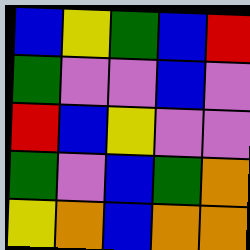[["blue", "yellow", "green", "blue", "red"], ["green", "violet", "violet", "blue", "violet"], ["red", "blue", "yellow", "violet", "violet"], ["green", "violet", "blue", "green", "orange"], ["yellow", "orange", "blue", "orange", "orange"]]